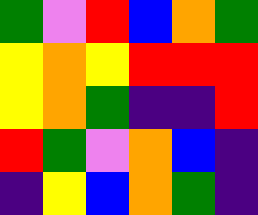[["green", "violet", "red", "blue", "orange", "green"], ["yellow", "orange", "yellow", "red", "red", "red"], ["yellow", "orange", "green", "indigo", "indigo", "red"], ["red", "green", "violet", "orange", "blue", "indigo"], ["indigo", "yellow", "blue", "orange", "green", "indigo"]]